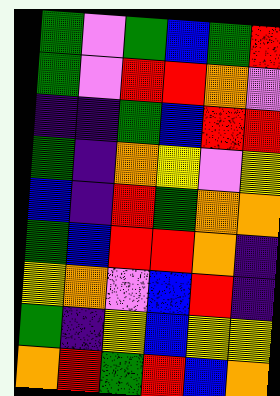[["green", "violet", "green", "blue", "green", "red"], ["green", "violet", "red", "red", "orange", "violet"], ["indigo", "indigo", "green", "blue", "red", "red"], ["green", "indigo", "orange", "yellow", "violet", "yellow"], ["blue", "indigo", "red", "green", "orange", "orange"], ["green", "blue", "red", "red", "orange", "indigo"], ["yellow", "orange", "violet", "blue", "red", "indigo"], ["green", "indigo", "yellow", "blue", "yellow", "yellow"], ["orange", "red", "green", "red", "blue", "orange"]]